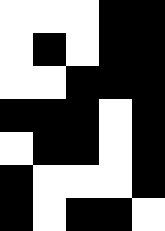[["white", "white", "white", "black", "black"], ["white", "black", "white", "black", "black"], ["white", "white", "black", "black", "black"], ["black", "black", "black", "white", "black"], ["white", "black", "black", "white", "black"], ["black", "white", "white", "white", "black"], ["black", "white", "black", "black", "white"]]